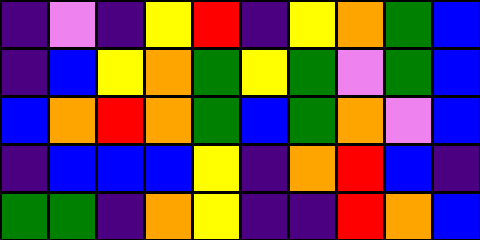[["indigo", "violet", "indigo", "yellow", "red", "indigo", "yellow", "orange", "green", "blue"], ["indigo", "blue", "yellow", "orange", "green", "yellow", "green", "violet", "green", "blue"], ["blue", "orange", "red", "orange", "green", "blue", "green", "orange", "violet", "blue"], ["indigo", "blue", "blue", "blue", "yellow", "indigo", "orange", "red", "blue", "indigo"], ["green", "green", "indigo", "orange", "yellow", "indigo", "indigo", "red", "orange", "blue"]]